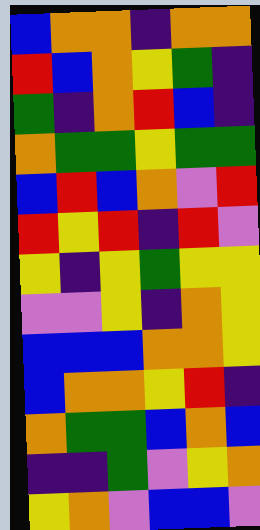[["blue", "orange", "orange", "indigo", "orange", "orange"], ["red", "blue", "orange", "yellow", "green", "indigo"], ["green", "indigo", "orange", "red", "blue", "indigo"], ["orange", "green", "green", "yellow", "green", "green"], ["blue", "red", "blue", "orange", "violet", "red"], ["red", "yellow", "red", "indigo", "red", "violet"], ["yellow", "indigo", "yellow", "green", "yellow", "yellow"], ["violet", "violet", "yellow", "indigo", "orange", "yellow"], ["blue", "blue", "blue", "orange", "orange", "yellow"], ["blue", "orange", "orange", "yellow", "red", "indigo"], ["orange", "green", "green", "blue", "orange", "blue"], ["indigo", "indigo", "green", "violet", "yellow", "orange"], ["yellow", "orange", "violet", "blue", "blue", "violet"]]